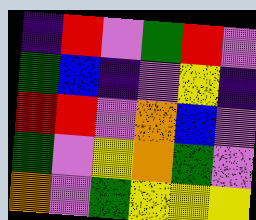[["indigo", "red", "violet", "green", "red", "violet"], ["green", "blue", "indigo", "violet", "yellow", "indigo"], ["red", "red", "violet", "orange", "blue", "violet"], ["green", "violet", "yellow", "orange", "green", "violet"], ["orange", "violet", "green", "yellow", "yellow", "yellow"]]